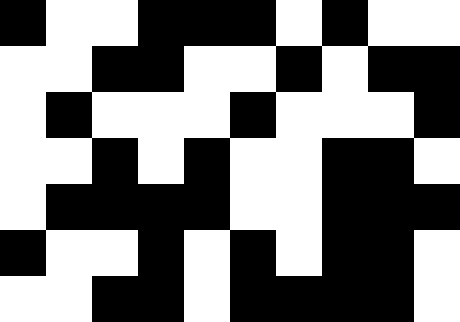[["black", "white", "white", "black", "black", "black", "white", "black", "white", "white"], ["white", "white", "black", "black", "white", "white", "black", "white", "black", "black"], ["white", "black", "white", "white", "white", "black", "white", "white", "white", "black"], ["white", "white", "black", "white", "black", "white", "white", "black", "black", "white"], ["white", "black", "black", "black", "black", "white", "white", "black", "black", "black"], ["black", "white", "white", "black", "white", "black", "white", "black", "black", "white"], ["white", "white", "black", "black", "white", "black", "black", "black", "black", "white"]]